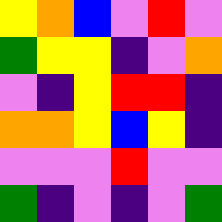[["yellow", "orange", "blue", "violet", "red", "violet"], ["green", "yellow", "yellow", "indigo", "violet", "orange"], ["violet", "indigo", "yellow", "red", "red", "indigo"], ["orange", "orange", "yellow", "blue", "yellow", "indigo"], ["violet", "violet", "violet", "red", "violet", "violet"], ["green", "indigo", "violet", "indigo", "violet", "green"]]